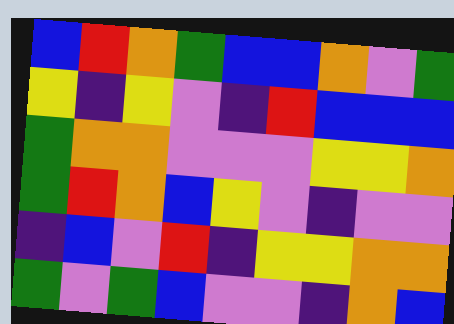[["blue", "red", "orange", "green", "blue", "blue", "orange", "violet", "green"], ["yellow", "indigo", "yellow", "violet", "indigo", "red", "blue", "blue", "blue"], ["green", "orange", "orange", "violet", "violet", "violet", "yellow", "yellow", "orange"], ["green", "red", "orange", "blue", "yellow", "violet", "indigo", "violet", "violet"], ["indigo", "blue", "violet", "red", "indigo", "yellow", "yellow", "orange", "orange"], ["green", "violet", "green", "blue", "violet", "violet", "indigo", "orange", "blue"]]